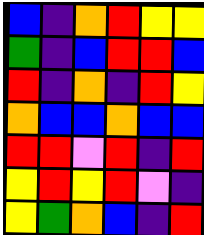[["blue", "indigo", "orange", "red", "yellow", "yellow"], ["green", "indigo", "blue", "red", "red", "blue"], ["red", "indigo", "orange", "indigo", "red", "yellow"], ["orange", "blue", "blue", "orange", "blue", "blue"], ["red", "red", "violet", "red", "indigo", "red"], ["yellow", "red", "yellow", "red", "violet", "indigo"], ["yellow", "green", "orange", "blue", "indigo", "red"]]